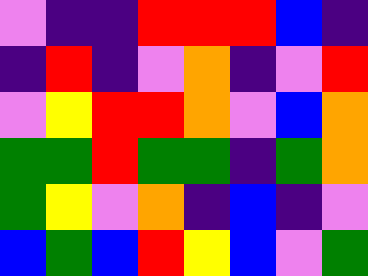[["violet", "indigo", "indigo", "red", "red", "red", "blue", "indigo"], ["indigo", "red", "indigo", "violet", "orange", "indigo", "violet", "red"], ["violet", "yellow", "red", "red", "orange", "violet", "blue", "orange"], ["green", "green", "red", "green", "green", "indigo", "green", "orange"], ["green", "yellow", "violet", "orange", "indigo", "blue", "indigo", "violet"], ["blue", "green", "blue", "red", "yellow", "blue", "violet", "green"]]